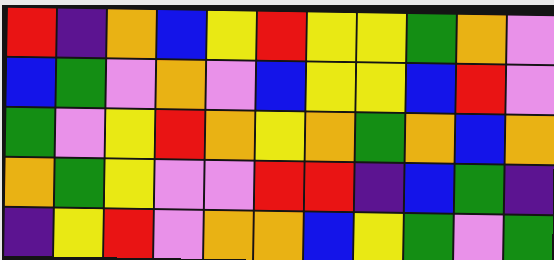[["red", "indigo", "orange", "blue", "yellow", "red", "yellow", "yellow", "green", "orange", "violet"], ["blue", "green", "violet", "orange", "violet", "blue", "yellow", "yellow", "blue", "red", "violet"], ["green", "violet", "yellow", "red", "orange", "yellow", "orange", "green", "orange", "blue", "orange"], ["orange", "green", "yellow", "violet", "violet", "red", "red", "indigo", "blue", "green", "indigo"], ["indigo", "yellow", "red", "violet", "orange", "orange", "blue", "yellow", "green", "violet", "green"]]